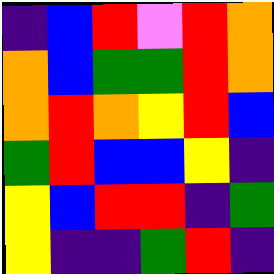[["indigo", "blue", "red", "violet", "red", "orange"], ["orange", "blue", "green", "green", "red", "orange"], ["orange", "red", "orange", "yellow", "red", "blue"], ["green", "red", "blue", "blue", "yellow", "indigo"], ["yellow", "blue", "red", "red", "indigo", "green"], ["yellow", "indigo", "indigo", "green", "red", "indigo"]]